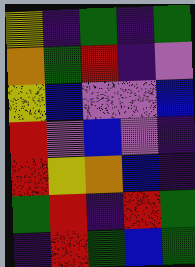[["yellow", "indigo", "green", "indigo", "green"], ["orange", "green", "red", "indigo", "violet"], ["yellow", "blue", "violet", "violet", "blue"], ["red", "violet", "blue", "violet", "indigo"], ["red", "yellow", "orange", "blue", "indigo"], ["green", "red", "indigo", "red", "green"], ["indigo", "red", "green", "blue", "green"]]